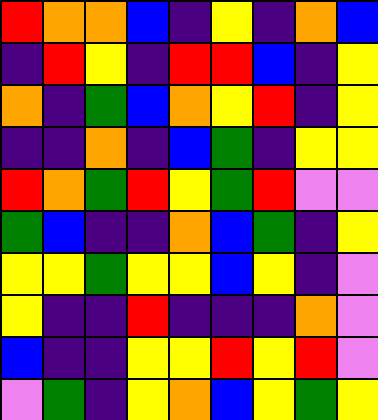[["red", "orange", "orange", "blue", "indigo", "yellow", "indigo", "orange", "blue"], ["indigo", "red", "yellow", "indigo", "red", "red", "blue", "indigo", "yellow"], ["orange", "indigo", "green", "blue", "orange", "yellow", "red", "indigo", "yellow"], ["indigo", "indigo", "orange", "indigo", "blue", "green", "indigo", "yellow", "yellow"], ["red", "orange", "green", "red", "yellow", "green", "red", "violet", "violet"], ["green", "blue", "indigo", "indigo", "orange", "blue", "green", "indigo", "yellow"], ["yellow", "yellow", "green", "yellow", "yellow", "blue", "yellow", "indigo", "violet"], ["yellow", "indigo", "indigo", "red", "indigo", "indigo", "indigo", "orange", "violet"], ["blue", "indigo", "indigo", "yellow", "yellow", "red", "yellow", "red", "violet"], ["violet", "green", "indigo", "yellow", "orange", "blue", "yellow", "green", "yellow"]]